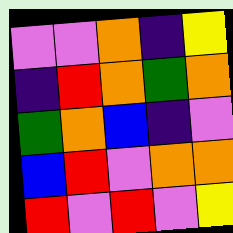[["violet", "violet", "orange", "indigo", "yellow"], ["indigo", "red", "orange", "green", "orange"], ["green", "orange", "blue", "indigo", "violet"], ["blue", "red", "violet", "orange", "orange"], ["red", "violet", "red", "violet", "yellow"]]